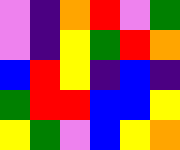[["violet", "indigo", "orange", "red", "violet", "green"], ["violet", "indigo", "yellow", "green", "red", "orange"], ["blue", "red", "yellow", "indigo", "blue", "indigo"], ["green", "red", "red", "blue", "blue", "yellow"], ["yellow", "green", "violet", "blue", "yellow", "orange"]]